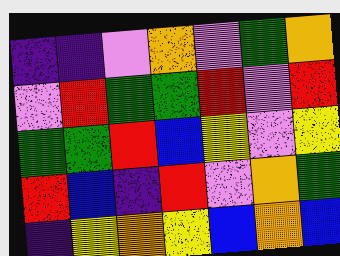[["indigo", "indigo", "violet", "orange", "violet", "green", "orange"], ["violet", "red", "green", "green", "red", "violet", "red"], ["green", "green", "red", "blue", "yellow", "violet", "yellow"], ["red", "blue", "indigo", "red", "violet", "orange", "green"], ["indigo", "yellow", "orange", "yellow", "blue", "orange", "blue"]]